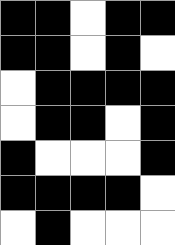[["black", "black", "white", "black", "black"], ["black", "black", "white", "black", "white"], ["white", "black", "black", "black", "black"], ["white", "black", "black", "white", "black"], ["black", "white", "white", "white", "black"], ["black", "black", "black", "black", "white"], ["white", "black", "white", "white", "white"]]